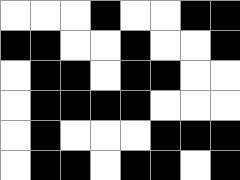[["white", "white", "white", "black", "white", "white", "black", "black"], ["black", "black", "white", "white", "black", "white", "white", "black"], ["white", "black", "black", "white", "black", "black", "white", "white"], ["white", "black", "black", "black", "black", "white", "white", "white"], ["white", "black", "white", "white", "white", "black", "black", "black"], ["white", "black", "black", "white", "black", "black", "white", "black"]]